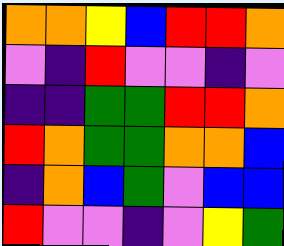[["orange", "orange", "yellow", "blue", "red", "red", "orange"], ["violet", "indigo", "red", "violet", "violet", "indigo", "violet"], ["indigo", "indigo", "green", "green", "red", "red", "orange"], ["red", "orange", "green", "green", "orange", "orange", "blue"], ["indigo", "orange", "blue", "green", "violet", "blue", "blue"], ["red", "violet", "violet", "indigo", "violet", "yellow", "green"]]